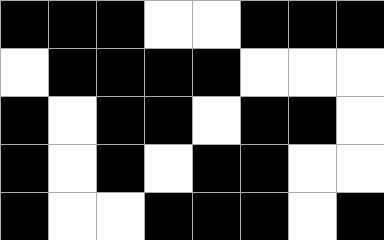[["black", "black", "black", "white", "white", "black", "black", "black"], ["white", "black", "black", "black", "black", "white", "white", "white"], ["black", "white", "black", "black", "white", "black", "black", "white"], ["black", "white", "black", "white", "black", "black", "white", "white"], ["black", "white", "white", "black", "black", "black", "white", "black"]]